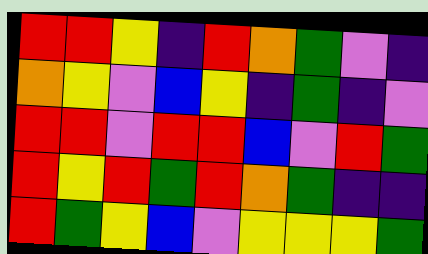[["red", "red", "yellow", "indigo", "red", "orange", "green", "violet", "indigo"], ["orange", "yellow", "violet", "blue", "yellow", "indigo", "green", "indigo", "violet"], ["red", "red", "violet", "red", "red", "blue", "violet", "red", "green"], ["red", "yellow", "red", "green", "red", "orange", "green", "indigo", "indigo"], ["red", "green", "yellow", "blue", "violet", "yellow", "yellow", "yellow", "green"]]